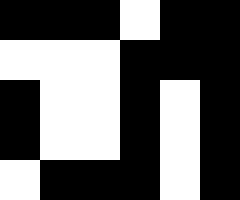[["black", "black", "black", "white", "black", "black"], ["white", "white", "white", "black", "black", "black"], ["black", "white", "white", "black", "white", "black"], ["black", "white", "white", "black", "white", "black"], ["white", "black", "black", "black", "white", "black"]]